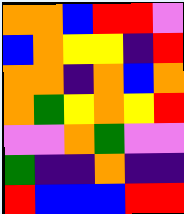[["orange", "orange", "blue", "red", "red", "violet"], ["blue", "orange", "yellow", "yellow", "indigo", "red"], ["orange", "orange", "indigo", "orange", "blue", "orange"], ["orange", "green", "yellow", "orange", "yellow", "red"], ["violet", "violet", "orange", "green", "violet", "violet"], ["green", "indigo", "indigo", "orange", "indigo", "indigo"], ["red", "blue", "blue", "blue", "red", "red"]]